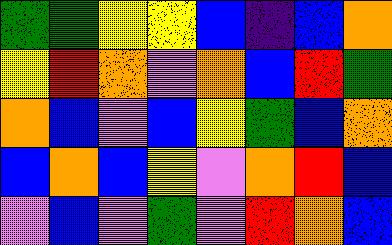[["green", "green", "yellow", "yellow", "blue", "indigo", "blue", "orange"], ["yellow", "red", "orange", "violet", "orange", "blue", "red", "green"], ["orange", "blue", "violet", "blue", "yellow", "green", "blue", "orange"], ["blue", "orange", "blue", "yellow", "violet", "orange", "red", "blue"], ["violet", "blue", "violet", "green", "violet", "red", "orange", "blue"]]